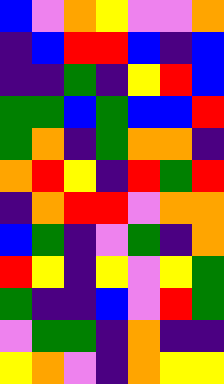[["blue", "violet", "orange", "yellow", "violet", "violet", "orange"], ["indigo", "blue", "red", "red", "blue", "indigo", "blue"], ["indigo", "indigo", "green", "indigo", "yellow", "red", "blue"], ["green", "green", "blue", "green", "blue", "blue", "red"], ["green", "orange", "indigo", "green", "orange", "orange", "indigo"], ["orange", "red", "yellow", "indigo", "red", "green", "red"], ["indigo", "orange", "red", "red", "violet", "orange", "orange"], ["blue", "green", "indigo", "violet", "green", "indigo", "orange"], ["red", "yellow", "indigo", "yellow", "violet", "yellow", "green"], ["green", "indigo", "indigo", "blue", "violet", "red", "green"], ["violet", "green", "green", "indigo", "orange", "indigo", "indigo"], ["yellow", "orange", "violet", "indigo", "orange", "yellow", "yellow"]]